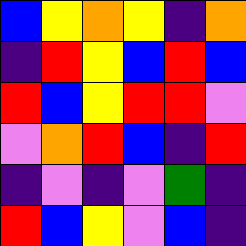[["blue", "yellow", "orange", "yellow", "indigo", "orange"], ["indigo", "red", "yellow", "blue", "red", "blue"], ["red", "blue", "yellow", "red", "red", "violet"], ["violet", "orange", "red", "blue", "indigo", "red"], ["indigo", "violet", "indigo", "violet", "green", "indigo"], ["red", "blue", "yellow", "violet", "blue", "indigo"]]